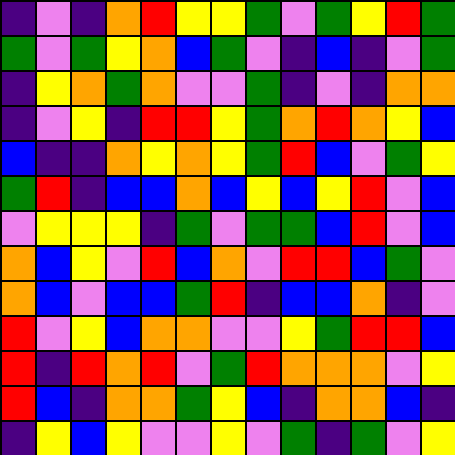[["indigo", "violet", "indigo", "orange", "red", "yellow", "yellow", "green", "violet", "green", "yellow", "red", "green"], ["green", "violet", "green", "yellow", "orange", "blue", "green", "violet", "indigo", "blue", "indigo", "violet", "green"], ["indigo", "yellow", "orange", "green", "orange", "violet", "violet", "green", "indigo", "violet", "indigo", "orange", "orange"], ["indigo", "violet", "yellow", "indigo", "red", "red", "yellow", "green", "orange", "red", "orange", "yellow", "blue"], ["blue", "indigo", "indigo", "orange", "yellow", "orange", "yellow", "green", "red", "blue", "violet", "green", "yellow"], ["green", "red", "indigo", "blue", "blue", "orange", "blue", "yellow", "blue", "yellow", "red", "violet", "blue"], ["violet", "yellow", "yellow", "yellow", "indigo", "green", "violet", "green", "green", "blue", "red", "violet", "blue"], ["orange", "blue", "yellow", "violet", "red", "blue", "orange", "violet", "red", "red", "blue", "green", "violet"], ["orange", "blue", "violet", "blue", "blue", "green", "red", "indigo", "blue", "blue", "orange", "indigo", "violet"], ["red", "violet", "yellow", "blue", "orange", "orange", "violet", "violet", "yellow", "green", "red", "red", "blue"], ["red", "indigo", "red", "orange", "red", "violet", "green", "red", "orange", "orange", "orange", "violet", "yellow"], ["red", "blue", "indigo", "orange", "orange", "green", "yellow", "blue", "indigo", "orange", "orange", "blue", "indigo"], ["indigo", "yellow", "blue", "yellow", "violet", "violet", "yellow", "violet", "green", "indigo", "green", "violet", "yellow"]]